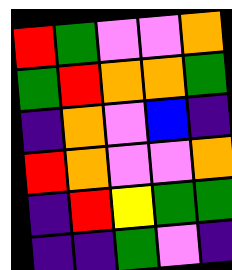[["red", "green", "violet", "violet", "orange"], ["green", "red", "orange", "orange", "green"], ["indigo", "orange", "violet", "blue", "indigo"], ["red", "orange", "violet", "violet", "orange"], ["indigo", "red", "yellow", "green", "green"], ["indigo", "indigo", "green", "violet", "indigo"]]